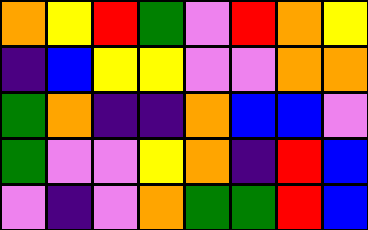[["orange", "yellow", "red", "green", "violet", "red", "orange", "yellow"], ["indigo", "blue", "yellow", "yellow", "violet", "violet", "orange", "orange"], ["green", "orange", "indigo", "indigo", "orange", "blue", "blue", "violet"], ["green", "violet", "violet", "yellow", "orange", "indigo", "red", "blue"], ["violet", "indigo", "violet", "orange", "green", "green", "red", "blue"]]